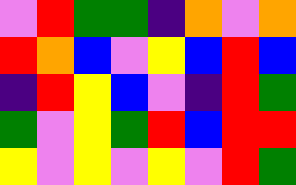[["violet", "red", "green", "green", "indigo", "orange", "violet", "orange"], ["red", "orange", "blue", "violet", "yellow", "blue", "red", "blue"], ["indigo", "red", "yellow", "blue", "violet", "indigo", "red", "green"], ["green", "violet", "yellow", "green", "red", "blue", "red", "red"], ["yellow", "violet", "yellow", "violet", "yellow", "violet", "red", "green"]]